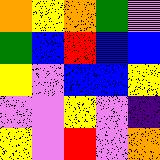[["orange", "yellow", "orange", "green", "violet"], ["green", "blue", "red", "blue", "blue"], ["yellow", "violet", "blue", "blue", "yellow"], ["violet", "violet", "yellow", "violet", "indigo"], ["yellow", "violet", "red", "violet", "orange"]]